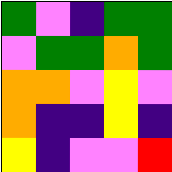[["green", "violet", "indigo", "green", "green"], ["violet", "green", "green", "orange", "green"], ["orange", "orange", "violet", "yellow", "violet"], ["orange", "indigo", "indigo", "yellow", "indigo"], ["yellow", "indigo", "violet", "violet", "red"]]